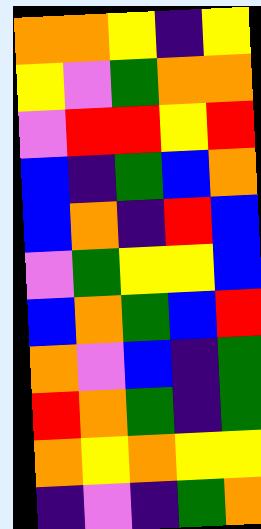[["orange", "orange", "yellow", "indigo", "yellow"], ["yellow", "violet", "green", "orange", "orange"], ["violet", "red", "red", "yellow", "red"], ["blue", "indigo", "green", "blue", "orange"], ["blue", "orange", "indigo", "red", "blue"], ["violet", "green", "yellow", "yellow", "blue"], ["blue", "orange", "green", "blue", "red"], ["orange", "violet", "blue", "indigo", "green"], ["red", "orange", "green", "indigo", "green"], ["orange", "yellow", "orange", "yellow", "yellow"], ["indigo", "violet", "indigo", "green", "orange"]]